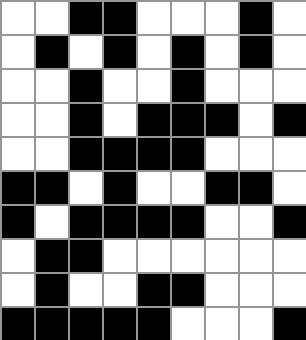[["white", "white", "black", "black", "white", "white", "white", "black", "white"], ["white", "black", "white", "black", "white", "black", "white", "black", "white"], ["white", "white", "black", "white", "white", "black", "white", "white", "white"], ["white", "white", "black", "white", "black", "black", "black", "white", "black"], ["white", "white", "black", "black", "black", "black", "white", "white", "white"], ["black", "black", "white", "black", "white", "white", "black", "black", "white"], ["black", "white", "black", "black", "black", "black", "white", "white", "black"], ["white", "black", "black", "white", "white", "white", "white", "white", "white"], ["white", "black", "white", "white", "black", "black", "white", "white", "white"], ["black", "black", "black", "black", "black", "white", "white", "white", "black"]]